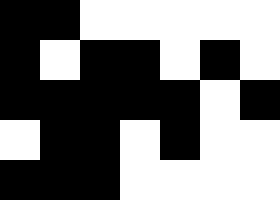[["black", "black", "white", "white", "white", "white", "white"], ["black", "white", "black", "black", "white", "black", "white"], ["black", "black", "black", "black", "black", "white", "black"], ["white", "black", "black", "white", "black", "white", "white"], ["black", "black", "black", "white", "white", "white", "white"]]